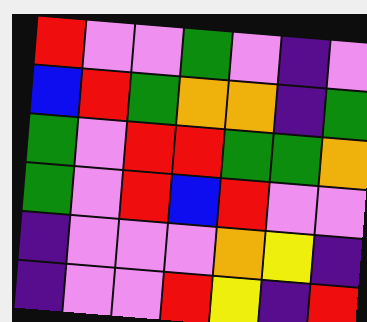[["red", "violet", "violet", "green", "violet", "indigo", "violet"], ["blue", "red", "green", "orange", "orange", "indigo", "green"], ["green", "violet", "red", "red", "green", "green", "orange"], ["green", "violet", "red", "blue", "red", "violet", "violet"], ["indigo", "violet", "violet", "violet", "orange", "yellow", "indigo"], ["indigo", "violet", "violet", "red", "yellow", "indigo", "red"]]